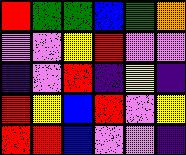[["red", "green", "green", "blue", "green", "orange"], ["violet", "violet", "yellow", "red", "violet", "violet"], ["indigo", "violet", "red", "indigo", "yellow", "indigo"], ["red", "yellow", "blue", "red", "violet", "yellow"], ["red", "red", "blue", "violet", "violet", "indigo"]]